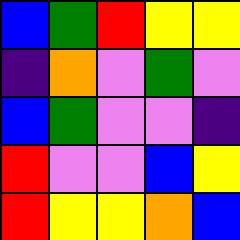[["blue", "green", "red", "yellow", "yellow"], ["indigo", "orange", "violet", "green", "violet"], ["blue", "green", "violet", "violet", "indigo"], ["red", "violet", "violet", "blue", "yellow"], ["red", "yellow", "yellow", "orange", "blue"]]